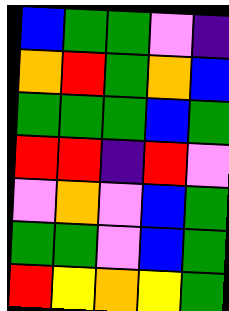[["blue", "green", "green", "violet", "indigo"], ["orange", "red", "green", "orange", "blue"], ["green", "green", "green", "blue", "green"], ["red", "red", "indigo", "red", "violet"], ["violet", "orange", "violet", "blue", "green"], ["green", "green", "violet", "blue", "green"], ["red", "yellow", "orange", "yellow", "green"]]